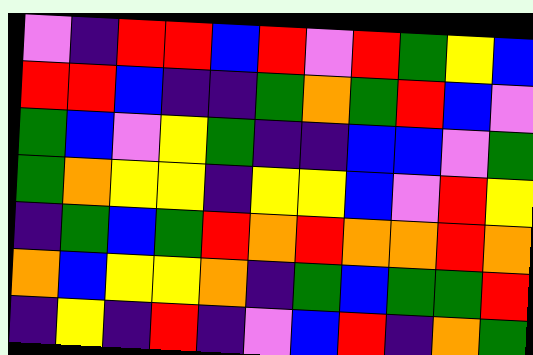[["violet", "indigo", "red", "red", "blue", "red", "violet", "red", "green", "yellow", "blue"], ["red", "red", "blue", "indigo", "indigo", "green", "orange", "green", "red", "blue", "violet"], ["green", "blue", "violet", "yellow", "green", "indigo", "indigo", "blue", "blue", "violet", "green"], ["green", "orange", "yellow", "yellow", "indigo", "yellow", "yellow", "blue", "violet", "red", "yellow"], ["indigo", "green", "blue", "green", "red", "orange", "red", "orange", "orange", "red", "orange"], ["orange", "blue", "yellow", "yellow", "orange", "indigo", "green", "blue", "green", "green", "red"], ["indigo", "yellow", "indigo", "red", "indigo", "violet", "blue", "red", "indigo", "orange", "green"]]